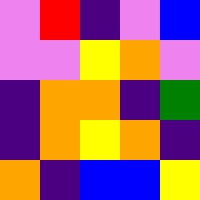[["violet", "red", "indigo", "violet", "blue"], ["violet", "violet", "yellow", "orange", "violet"], ["indigo", "orange", "orange", "indigo", "green"], ["indigo", "orange", "yellow", "orange", "indigo"], ["orange", "indigo", "blue", "blue", "yellow"]]